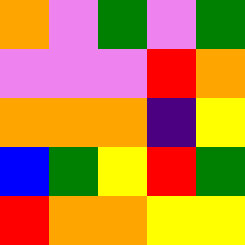[["orange", "violet", "green", "violet", "green"], ["violet", "violet", "violet", "red", "orange"], ["orange", "orange", "orange", "indigo", "yellow"], ["blue", "green", "yellow", "red", "green"], ["red", "orange", "orange", "yellow", "yellow"]]